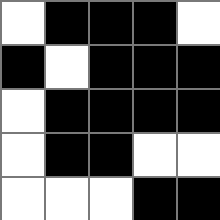[["white", "black", "black", "black", "white"], ["black", "white", "black", "black", "black"], ["white", "black", "black", "black", "black"], ["white", "black", "black", "white", "white"], ["white", "white", "white", "black", "black"]]